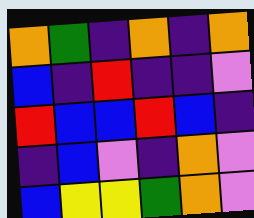[["orange", "green", "indigo", "orange", "indigo", "orange"], ["blue", "indigo", "red", "indigo", "indigo", "violet"], ["red", "blue", "blue", "red", "blue", "indigo"], ["indigo", "blue", "violet", "indigo", "orange", "violet"], ["blue", "yellow", "yellow", "green", "orange", "violet"]]